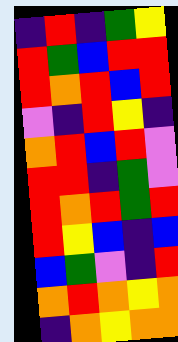[["indigo", "red", "indigo", "green", "yellow"], ["red", "green", "blue", "red", "red"], ["red", "orange", "red", "blue", "red"], ["violet", "indigo", "red", "yellow", "indigo"], ["orange", "red", "blue", "red", "violet"], ["red", "red", "indigo", "green", "violet"], ["red", "orange", "red", "green", "red"], ["red", "yellow", "blue", "indigo", "blue"], ["blue", "green", "violet", "indigo", "red"], ["orange", "red", "orange", "yellow", "orange"], ["indigo", "orange", "yellow", "orange", "orange"]]